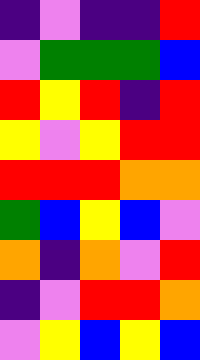[["indigo", "violet", "indigo", "indigo", "red"], ["violet", "green", "green", "green", "blue"], ["red", "yellow", "red", "indigo", "red"], ["yellow", "violet", "yellow", "red", "red"], ["red", "red", "red", "orange", "orange"], ["green", "blue", "yellow", "blue", "violet"], ["orange", "indigo", "orange", "violet", "red"], ["indigo", "violet", "red", "red", "orange"], ["violet", "yellow", "blue", "yellow", "blue"]]